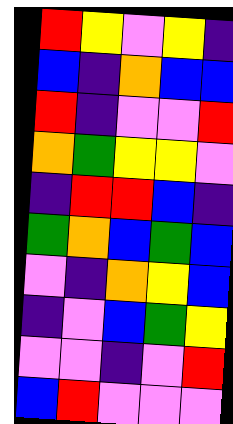[["red", "yellow", "violet", "yellow", "indigo"], ["blue", "indigo", "orange", "blue", "blue"], ["red", "indigo", "violet", "violet", "red"], ["orange", "green", "yellow", "yellow", "violet"], ["indigo", "red", "red", "blue", "indigo"], ["green", "orange", "blue", "green", "blue"], ["violet", "indigo", "orange", "yellow", "blue"], ["indigo", "violet", "blue", "green", "yellow"], ["violet", "violet", "indigo", "violet", "red"], ["blue", "red", "violet", "violet", "violet"]]